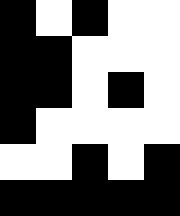[["black", "white", "black", "white", "white"], ["black", "black", "white", "white", "white"], ["black", "black", "white", "black", "white"], ["black", "white", "white", "white", "white"], ["white", "white", "black", "white", "black"], ["black", "black", "black", "black", "black"]]